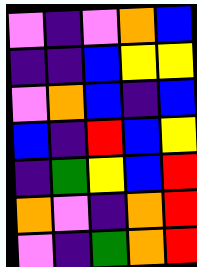[["violet", "indigo", "violet", "orange", "blue"], ["indigo", "indigo", "blue", "yellow", "yellow"], ["violet", "orange", "blue", "indigo", "blue"], ["blue", "indigo", "red", "blue", "yellow"], ["indigo", "green", "yellow", "blue", "red"], ["orange", "violet", "indigo", "orange", "red"], ["violet", "indigo", "green", "orange", "red"]]